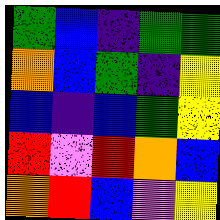[["green", "blue", "indigo", "green", "green"], ["orange", "blue", "green", "indigo", "yellow"], ["blue", "indigo", "blue", "green", "yellow"], ["red", "violet", "red", "orange", "blue"], ["orange", "red", "blue", "violet", "yellow"]]